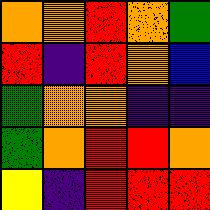[["orange", "orange", "red", "orange", "green"], ["red", "indigo", "red", "orange", "blue"], ["green", "orange", "orange", "indigo", "indigo"], ["green", "orange", "red", "red", "orange"], ["yellow", "indigo", "red", "red", "red"]]